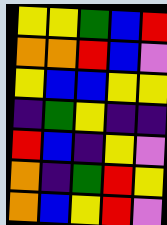[["yellow", "yellow", "green", "blue", "red"], ["orange", "orange", "red", "blue", "violet"], ["yellow", "blue", "blue", "yellow", "yellow"], ["indigo", "green", "yellow", "indigo", "indigo"], ["red", "blue", "indigo", "yellow", "violet"], ["orange", "indigo", "green", "red", "yellow"], ["orange", "blue", "yellow", "red", "violet"]]